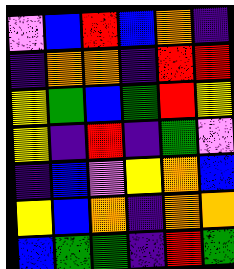[["violet", "blue", "red", "blue", "orange", "indigo"], ["indigo", "orange", "orange", "indigo", "red", "red"], ["yellow", "green", "blue", "green", "red", "yellow"], ["yellow", "indigo", "red", "indigo", "green", "violet"], ["indigo", "blue", "violet", "yellow", "orange", "blue"], ["yellow", "blue", "orange", "indigo", "orange", "orange"], ["blue", "green", "green", "indigo", "red", "green"]]